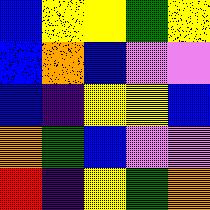[["blue", "yellow", "yellow", "green", "yellow"], ["blue", "orange", "blue", "violet", "violet"], ["blue", "indigo", "yellow", "yellow", "blue"], ["orange", "green", "blue", "violet", "violet"], ["red", "indigo", "yellow", "green", "orange"]]